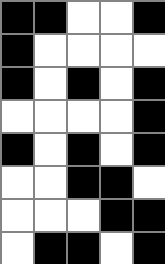[["black", "black", "white", "white", "black"], ["black", "white", "white", "white", "white"], ["black", "white", "black", "white", "black"], ["white", "white", "white", "white", "black"], ["black", "white", "black", "white", "black"], ["white", "white", "black", "black", "white"], ["white", "white", "white", "black", "black"], ["white", "black", "black", "white", "black"]]